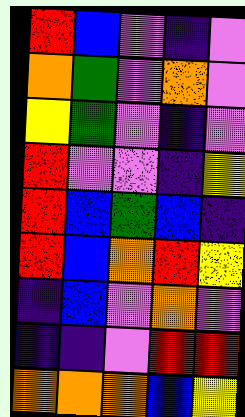[["red", "blue", "violet", "indigo", "violet"], ["orange", "green", "violet", "orange", "violet"], ["yellow", "green", "violet", "indigo", "violet"], ["red", "violet", "violet", "indigo", "yellow"], ["red", "blue", "green", "blue", "indigo"], ["red", "blue", "orange", "red", "yellow"], ["indigo", "blue", "violet", "orange", "violet"], ["indigo", "indigo", "violet", "red", "red"], ["orange", "orange", "orange", "blue", "yellow"]]